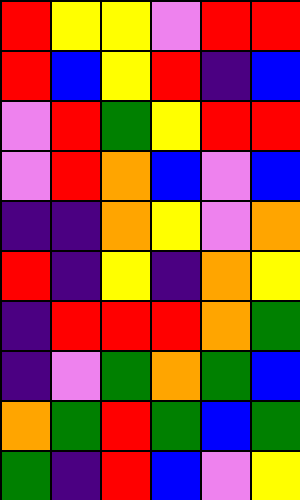[["red", "yellow", "yellow", "violet", "red", "red"], ["red", "blue", "yellow", "red", "indigo", "blue"], ["violet", "red", "green", "yellow", "red", "red"], ["violet", "red", "orange", "blue", "violet", "blue"], ["indigo", "indigo", "orange", "yellow", "violet", "orange"], ["red", "indigo", "yellow", "indigo", "orange", "yellow"], ["indigo", "red", "red", "red", "orange", "green"], ["indigo", "violet", "green", "orange", "green", "blue"], ["orange", "green", "red", "green", "blue", "green"], ["green", "indigo", "red", "blue", "violet", "yellow"]]